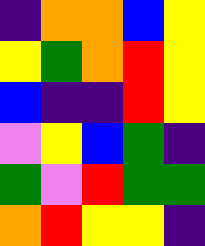[["indigo", "orange", "orange", "blue", "yellow"], ["yellow", "green", "orange", "red", "yellow"], ["blue", "indigo", "indigo", "red", "yellow"], ["violet", "yellow", "blue", "green", "indigo"], ["green", "violet", "red", "green", "green"], ["orange", "red", "yellow", "yellow", "indigo"]]